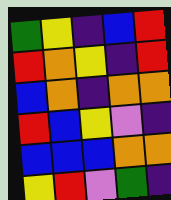[["green", "yellow", "indigo", "blue", "red"], ["red", "orange", "yellow", "indigo", "red"], ["blue", "orange", "indigo", "orange", "orange"], ["red", "blue", "yellow", "violet", "indigo"], ["blue", "blue", "blue", "orange", "orange"], ["yellow", "red", "violet", "green", "indigo"]]